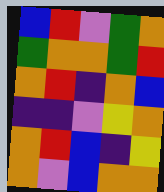[["blue", "red", "violet", "green", "orange"], ["green", "orange", "orange", "green", "red"], ["orange", "red", "indigo", "orange", "blue"], ["indigo", "indigo", "violet", "yellow", "orange"], ["orange", "red", "blue", "indigo", "yellow"], ["orange", "violet", "blue", "orange", "orange"]]